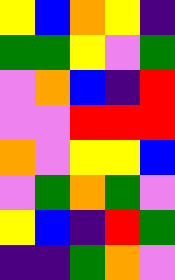[["yellow", "blue", "orange", "yellow", "indigo"], ["green", "green", "yellow", "violet", "green"], ["violet", "orange", "blue", "indigo", "red"], ["violet", "violet", "red", "red", "red"], ["orange", "violet", "yellow", "yellow", "blue"], ["violet", "green", "orange", "green", "violet"], ["yellow", "blue", "indigo", "red", "green"], ["indigo", "indigo", "green", "orange", "violet"]]